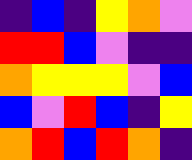[["indigo", "blue", "indigo", "yellow", "orange", "violet"], ["red", "red", "blue", "violet", "indigo", "indigo"], ["orange", "yellow", "yellow", "yellow", "violet", "blue"], ["blue", "violet", "red", "blue", "indigo", "yellow"], ["orange", "red", "blue", "red", "orange", "indigo"]]